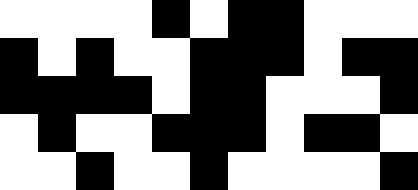[["white", "white", "white", "white", "black", "white", "black", "black", "white", "white", "white"], ["black", "white", "black", "white", "white", "black", "black", "black", "white", "black", "black"], ["black", "black", "black", "black", "white", "black", "black", "white", "white", "white", "black"], ["white", "black", "white", "white", "black", "black", "black", "white", "black", "black", "white"], ["white", "white", "black", "white", "white", "black", "white", "white", "white", "white", "black"]]